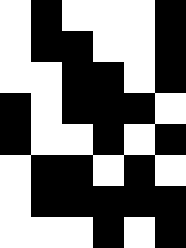[["white", "black", "white", "white", "white", "black"], ["white", "black", "black", "white", "white", "black"], ["white", "white", "black", "black", "white", "black"], ["black", "white", "black", "black", "black", "white"], ["black", "white", "white", "black", "white", "black"], ["white", "black", "black", "white", "black", "white"], ["white", "black", "black", "black", "black", "black"], ["white", "white", "white", "black", "white", "black"]]